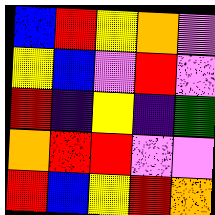[["blue", "red", "yellow", "orange", "violet"], ["yellow", "blue", "violet", "red", "violet"], ["red", "indigo", "yellow", "indigo", "green"], ["orange", "red", "red", "violet", "violet"], ["red", "blue", "yellow", "red", "orange"]]